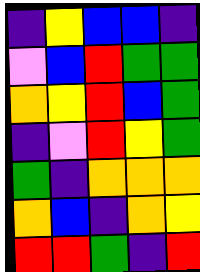[["indigo", "yellow", "blue", "blue", "indigo"], ["violet", "blue", "red", "green", "green"], ["orange", "yellow", "red", "blue", "green"], ["indigo", "violet", "red", "yellow", "green"], ["green", "indigo", "orange", "orange", "orange"], ["orange", "blue", "indigo", "orange", "yellow"], ["red", "red", "green", "indigo", "red"]]